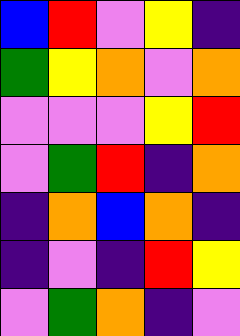[["blue", "red", "violet", "yellow", "indigo"], ["green", "yellow", "orange", "violet", "orange"], ["violet", "violet", "violet", "yellow", "red"], ["violet", "green", "red", "indigo", "orange"], ["indigo", "orange", "blue", "orange", "indigo"], ["indigo", "violet", "indigo", "red", "yellow"], ["violet", "green", "orange", "indigo", "violet"]]